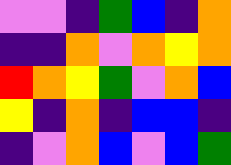[["violet", "violet", "indigo", "green", "blue", "indigo", "orange"], ["indigo", "indigo", "orange", "violet", "orange", "yellow", "orange"], ["red", "orange", "yellow", "green", "violet", "orange", "blue"], ["yellow", "indigo", "orange", "indigo", "blue", "blue", "indigo"], ["indigo", "violet", "orange", "blue", "violet", "blue", "green"]]